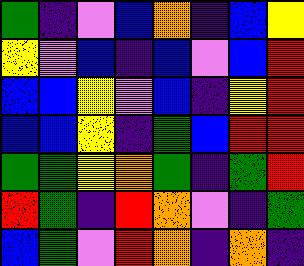[["green", "indigo", "violet", "blue", "orange", "indigo", "blue", "yellow"], ["yellow", "violet", "blue", "indigo", "blue", "violet", "blue", "red"], ["blue", "blue", "yellow", "violet", "blue", "indigo", "yellow", "red"], ["blue", "blue", "yellow", "indigo", "green", "blue", "red", "red"], ["green", "green", "yellow", "orange", "green", "indigo", "green", "red"], ["red", "green", "indigo", "red", "orange", "violet", "indigo", "green"], ["blue", "green", "violet", "red", "orange", "indigo", "orange", "indigo"]]